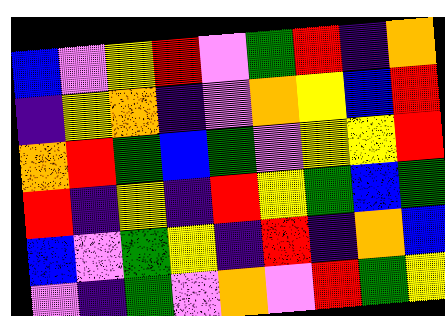[["blue", "violet", "yellow", "red", "violet", "green", "red", "indigo", "orange"], ["indigo", "yellow", "orange", "indigo", "violet", "orange", "yellow", "blue", "red"], ["orange", "red", "green", "blue", "green", "violet", "yellow", "yellow", "red"], ["red", "indigo", "yellow", "indigo", "red", "yellow", "green", "blue", "green"], ["blue", "violet", "green", "yellow", "indigo", "red", "indigo", "orange", "blue"], ["violet", "indigo", "green", "violet", "orange", "violet", "red", "green", "yellow"]]